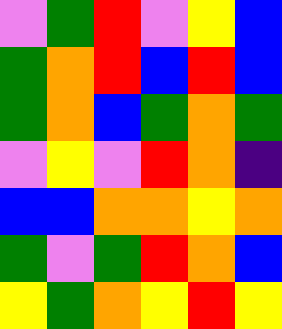[["violet", "green", "red", "violet", "yellow", "blue"], ["green", "orange", "red", "blue", "red", "blue"], ["green", "orange", "blue", "green", "orange", "green"], ["violet", "yellow", "violet", "red", "orange", "indigo"], ["blue", "blue", "orange", "orange", "yellow", "orange"], ["green", "violet", "green", "red", "orange", "blue"], ["yellow", "green", "orange", "yellow", "red", "yellow"]]